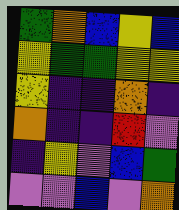[["green", "orange", "blue", "yellow", "blue"], ["yellow", "green", "green", "yellow", "yellow"], ["yellow", "indigo", "indigo", "orange", "indigo"], ["orange", "indigo", "indigo", "red", "violet"], ["indigo", "yellow", "violet", "blue", "green"], ["violet", "violet", "blue", "violet", "orange"]]